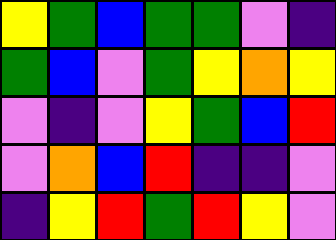[["yellow", "green", "blue", "green", "green", "violet", "indigo"], ["green", "blue", "violet", "green", "yellow", "orange", "yellow"], ["violet", "indigo", "violet", "yellow", "green", "blue", "red"], ["violet", "orange", "blue", "red", "indigo", "indigo", "violet"], ["indigo", "yellow", "red", "green", "red", "yellow", "violet"]]